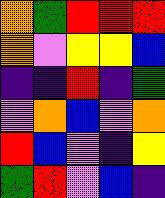[["orange", "green", "red", "red", "red"], ["orange", "violet", "yellow", "yellow", "blue"], ["indigo", "indigo", "red", "indigo", "green"], ["violet", "orange", "blue", "violet", "orange"], ["red", "blue", "violet", "indigo", "yellow"], ["green", "red", "violet", "blue", "indigo"]]